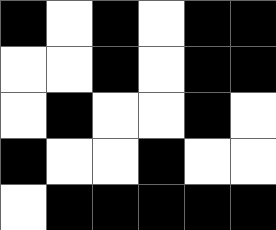[["black", "white", "black", "white", "black", "black"], ["white", "white", "black", "white", "black", "black"], ["white", "black", "white", "white", "black", "white"], ["black", "white", "white", "black", "white", "white"], ["white", "black", "black", "black", "black", "black"]]